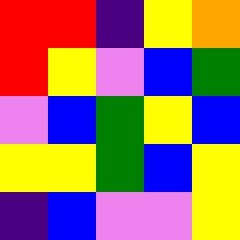[["red", "red", "indigo", "yellow", "orange"], ["red", "yellow", "violet", "blue", "green"], ["violet", "blue", "green", "yellow", "blue"], ["yellow", "yellow", "green", "blue", "yellow"], ["indigo", "blue", "violet", "violet", "yellow"]]